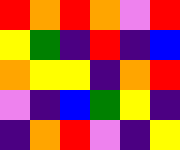[["red", "orange", "red", "orange", "violet", "red"], ["yellow", "green", "indigo", "red", "indigo", "blue"], ["orange", "yellow", "yellow", "indigo", "orange", "red"], ["violet", "indigo", "blue", "green", "yellow", "indigo"], ["indigo", "orange", "red", "violet", "indigo", "yellow"]]